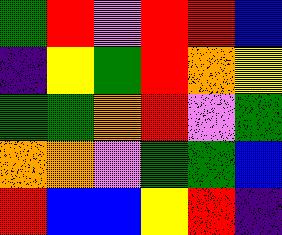[["green", "red", "violet", "red", "red", "blue"], ["indigo", "yellow", "green", "red", "orange", "yellow"], ["green", "green", "orange", "red", "violet", "green"], ["orange", "orange", "violet", "green", "green", "blue"], ["red", "blue", "blue", "yellow", "red", "indigo"]]